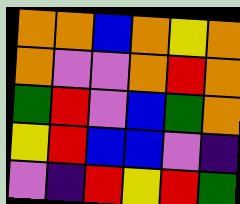[["orange", "orange", "blue", "orange", "yellow", "orange"], ["orange", "violet", "violet", "orange", "red", "orange"], ["green", "red", "violet", "blue", "green", "orange"], ["yellow", "red", "blue", "blue", "violet", "indigo"], ["violet", "indigo", "red", "yellow", "red", "green"]]